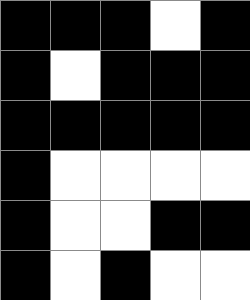[["black", "black", "black", "white", "black"], ["black", "white", "black", "black", "black"], ["black", "black", "black", "black", "black"], ["black", "white", "white", "white", "white"], ["black", "white", "white", "black", "black"], ["black", "white", "black", "white", "white"]]